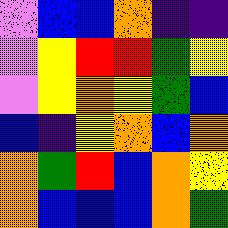[["violet", "blue", "blue", "orange", "indigo", "indigo"], ["violet", "yellow", "red", "red", "green", "yellow"], ["violet", "yellow", "orange", "yellow", "green", "blue"], ["blue", "indigo", "yellow", "orange", "blue", "orange"], ["orange", "green", "red", "blue", "orange", "yellow"], ["orange", "blue", "blue", "blue", "orange", "green"]]